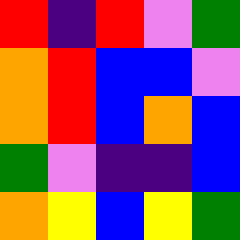[["red", "indigo", "red", "violet", "green"], ["orange", "red", "blue", "blue", "violet"], ["orange", "red", "blue", "orange", "blue"], ["green", "violet", "indigo", "indigo", "blue"], ["orange", "yellow", "blue", "yellow", "green"]]